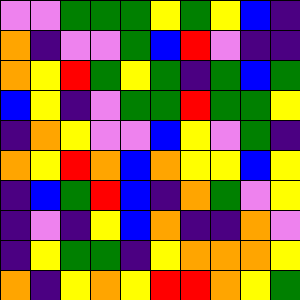[["violet", "violet", "green", "green", "green", "yellow", "green", "yellow", "blue", "indigo"], ["orange", "indigo", "violet", "violet", "green", "blue", "red", "violet", "indigo", "indigo"], ["orange", "yellow", "red", "green", "yellow", "green", "indigo", "green", "blue", "green"], ["blue", "yellow", "indigo", "violet", "green", "green", "red", "green", "green", "yellow"], ["indigo", "orange", "yellow", "violet", "violet", "blue", "yellow", "violet", "green", "indigo"], ["orange", "yellow", "red", "orange", "blue", "orange", "yellow", "yellow", "blue", "yellow"], ["indigo", "blue", "green", "red", "blue", "indigo", "orange", "green", "violet", "yellow"], ["indigo", "violet", "indigo", "yellow", "blue", "orange", "indigo", "indigo", "orange", "violet"], ["indigo", "yellow", "green", "green", "indigo", "yellow", "orange", "orange", "orange", "yellow"], ["orange", "indigo", "yellow", "orange", "yellow", "red", "red", "orange", "yellow", "green"]]